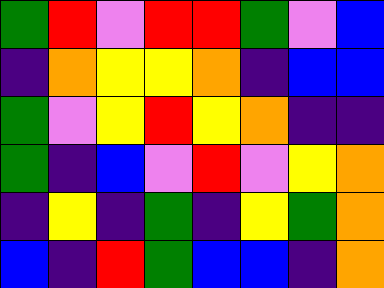[["green", "red", "violet", "red", "red", "green", "violet", "blue"], ["indigo", "orange", "yellow", "yellow", "orange", "indigo", "blue", "blue"], ["green", "violet", "yellow", "red", "yellow", "orange", "indigo", "indigo"], ["green", "indigo", "blue", "violet", "red", "violet", "yellow", "orange"], ["indigo", "yellow", "indigo", "green", "indigo", "yellow", "green", "orange"], ["blue", "indigo", "red", "green", "blue", "blue", "indigo", "orange"]]